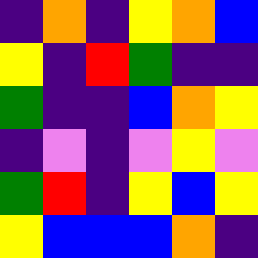[["indigo", "orange", "indigo", "yellow", "orange", "blue"], ["yellow", "indigo", "red", "green", "indigo", "indigo"], ["green", "indigo", "indigo", "blue", "orange", "yellow"], ["indigo", "violet", "indigo", "violet", "yellow", "violet"], ["green", "red", "indigo", "yellow", "blue", "yellow"], ["yellow", "blue", "blue", "blue", "orange", "indigo"]]